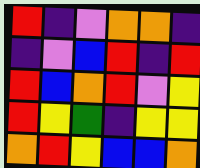[["red", "indigo", "violet", "orange", "orange", "indigo"], ["indigo", "violet", "blue", "red", "indigo", "red"], ["red", "blue", "orange", "red", "violet", "yellow"], ["red", "yellow", "green", "indigo", "yellow", "yellow"], ["orange", "red", "yellow", "blue", "blue", "orange"]]